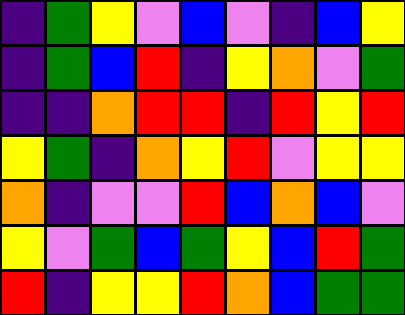[["indigo", "green", "yellow", "violet", "blue", "violet", "indigo", "blue", "yellow"], ["indigo", "green", "blue", "red", "indigo", "yellow", "orange", "violet", "green"], ["indigo", "indigo", "orange", "red", "red", "indigo", "red", "yellow", "red"], ["yellow", "green", "indigo", "orange", "yellow", "red", "violet", "yellow", "yellow"], ["orange", "indigo", "violet", "violet", "red", "blue", "orange", "blue", "violet"], ["yellow", "violet", "green", "blue", "green", "yellow", "blue", "red", "green"], ["red", "indigo", "yellow", "yellow", "red", "orange", "blue", "green", "green"]]